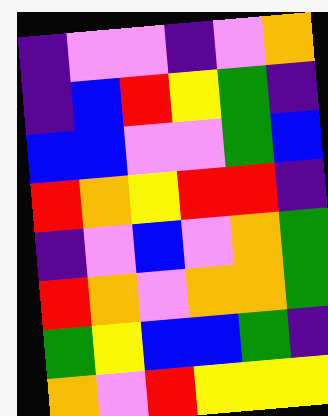[["indigo", "violet", "violet", "indigo", "violet", "orange"], ["indigo", "blue", "red", "yellow", "green", "indigo"], ["blue", "blue", "violet", "violet", "green", "blue"], ["red", "orange", "yellow", "red", "red", "indigo"], ["indigo", "violet", "blue", "violet", "orange", "green"], ["red", "orange", "violet", "orange", "orange", "green"], ["green", "yellow", "blue", "blue", "green", "indigo"], ["orange", "violet", "red", "yellow", "yellow", "yellow"]]